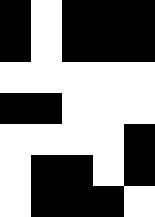[["black", "white", "black", "black", "black"], ["black", "white", "black", "black", "black"], ["white", "white", "white", "white", "white"], ["black", "black", "white", "white", "white"], ["white", "white", "white", "white", "black"], ["white", "black", "black", "white", "black"], ["white", "black", "black", "black", "white"]]